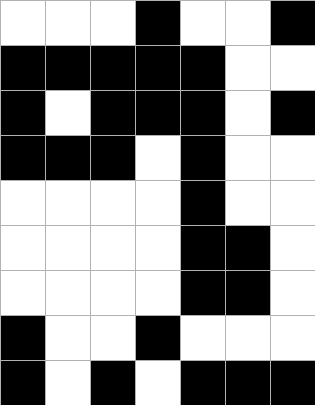[["white", "white", "white", "black", "white", "white", "black"], ["black", "black", "black", "black", "black", "white", "white"], ["black", "white", "black", "black", "black", "white", "black"], ["black", "black", "black", "white", "black", "white", "white"], ["white", "white", "white", "white", "black", "white", "white"], ["white", "white", "white", "white", "black", "black", "white"], ["white", "white", "white", "white", "black", "black", "white"], ["black", "white", "white", "black", "white", "white", "white"], ["black", "white", "black", "white", "black", "black", "black"]]